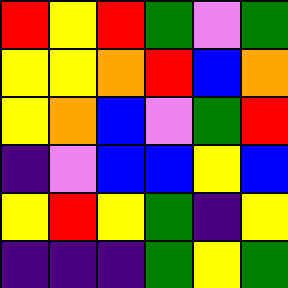[["red", "yellow", "red", "green", "violet", "green"], ["yellow", "yellow", "orange", "red", "blue", "orange"], ["yellow", "orange", "blue", "violet", "green", "red"], ["indigo", "violet", "blue", "blue", "yellow", "blue"], ["yellow", "red", "yellow", "green", "indigo", "yellow"], ["indigo", "indigo", "indigo", "green", "yellow", "green"]]